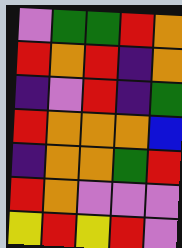[["violet", "green", "green", "red", "orange"], ["red", "orange", "red", "indigo", "orange"], ["indigo", "violet", "red", "indigo", "green"], ["red", "orange", "orange", "orange", "blue"], ["indigo", "orange", "orange", "green", "red"], ["red", "orange", "violet", "violet", "violet"], ["yellow", "red", "yellow", "red", "violet"]]